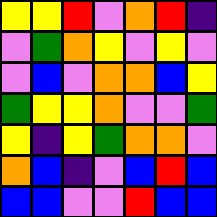[["yellow", "yellow", "red", "violet", "orange", "red", "indigo"], ["violet", "green", "orange", "yellow", "violet", "yellow", "violet"], ["violet", "blue", "violet", "orange", "orange", "blue", "yellow"], ["green", "yellow", "yellow", "orange", "violet", "violet", "green"], ["yellow", "indigo", "yellow", "green", "orange", "orange", "violet"], ["orange", "blue", "indigo", "violet", "blue", "red", "blue"], ["blue", "blue", "violet", "violet", "red", "blue", "blue"]]